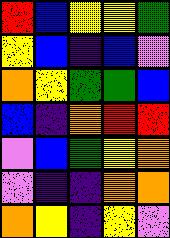[["red", "blue", "yellow", "yellow", "green"], ["yellow", "blue", "indigo", "blue", "violet"], ["orange", "yellow", "green", "green", "blue"], ["blue", "indigo", "orange", "red", "red"], ["violet", "blue", "green", "yellow", "orange"], ["violet", "indigo", "indigo", "orange", "orange"], ["orange", "yellow", "indigo", "yellow", "violet"]]